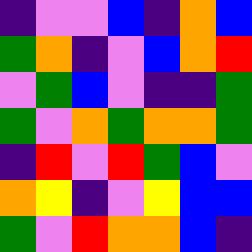[["indigo", "violet", "violet", "blue", "indigo", "orange", "blue"], ["green", "orange", "indigo", "violet", "blue", "orange", "red"], ["violet", "green", "blue", "violet", "indigo", "indigo", "green"], ["green", "violet", "orange", "green", "orange", "orange", "green"], ["indigo", "red", "violet", "red", "green", "blue", "violet"], ["orange", "yellow", "indigo", "violet", "yellow", "blue", "blue"], ["green", "violet", "red", "orange", "orange", "blue", "indigo"]]